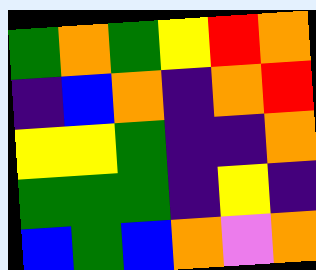[["green", "orange", "green", "yellow", "red", "orange"], ["indigo", "blue", "orange", "indigo", "orange", "red"], ["yellow", "yellow", "green", "indigo", "indigo", "orange"], ["green", "green", "green", "indigo", "yellow", "indigo"], ["blue", "green", "blue", "orange", "violet", "orange"]]